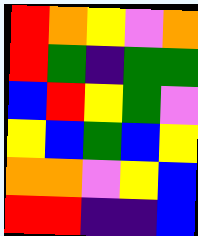[["red", "orange", "yellow", "violet", "orange"], ["red", "green", "indigo", "green", "green"], ["blue", "red", "yellow", "green", "violet"], ["yellow", "blue", "green", "blue", "yellow"], ["orange", "orange", "violet", "yellow", "blue"], ["red", "red", "indigo", "indigo", "blue"]]